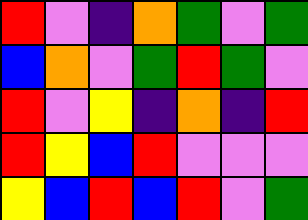[["red", "violet", "indigo", "orange", "green", "violet", "green"], ["blue", "orange", "violet", "green", "red", "green", "violet"], ["red", "violet", "yellow", "indigo", "orange", "indigo", "red"], ["red", "yellow", "blue", "red", "violet", "violet", "violet"], ["yellow", "blue", "red", "blue", "red", "violet", "green"]]